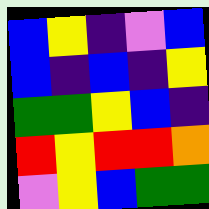[["blue", "yellow", "indigo", "violet", "blue"], ["blue", "indigo", "blue", "indigo", "yellow"], ["green", "green", "yellow", "blue", "indigo"], ["red", "yellow", "red", "red", "orange"], ["violet", "yellow", "blue", "green", "green"]]